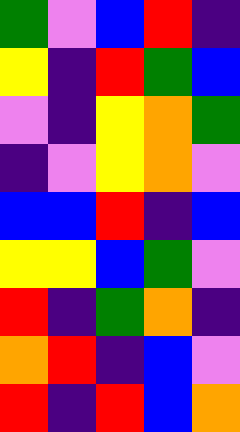[["green", "violet", "blue", "red", "indigo"], ["yellow", "indigo", "red", "green", "blue"], ["violet", "indigo", "yellow", "orange", "green"], ["indigo", "violet", "yellow", "orange", "violet"], ["blue", "blue", "red", "indigo", "blue"], ["yellow", "yellow", "blue", "green", "violet"], ["red", "indigo", "green", "orange", "indigo"], ["orange", "red", "indigo", "blue", "violet"], ["red", "indigo", "red", "blue", "orange"]]